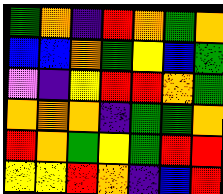[["green", "orange", "indigo", "red", "orange", "green", "orange"], ["blue", "blue", "orange", "green", "yellow", "blue", "green"], ["violet", "indigo", "yellow", "red", "red", "orange", "green"], ["orange", "orange", "orange", "indigo", "green", "green", "orange"], ["red", "orange", "green", "yellow", "green", "red", "red"], ["yellow", "yellow", "red", "orange", "indigo", "blue", "red"]]